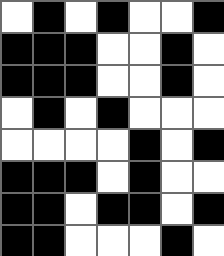[["white", "black", "white", "black", "white", "white", "black"], ["black", "black", "black", "white", "white", "black", "white"], ["black", "black", "black", "white", "white", "black", "white"], ["white", "black", "white", "black", "white", "white", "white"], ["white", "white", "white", "white", "black", "white", "black"], ["black", "black", "black", "white", "black", "white", "white"], ["black", "black", "white", "black", "black", "white", "black"], ["black", "black", "white", "white", "white", "black", "white"]]